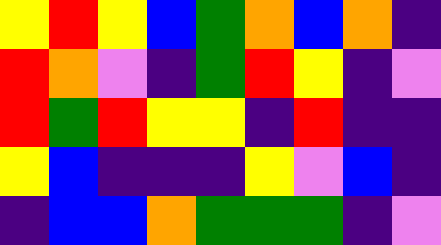[["yellow", "red", "yellow", "blue", "green", "orange", "blue", "orange", "indigo"], ["red", "orange", "violet", "indigo", "green", "red", "yellow", "indigo", "violet"], ["red", "green", "red", "yellow", "yellow", "indigo", "red", "indigo", "indigo"], ["yellow", "blue", "indigo", "indigo", "indigo", "yellow", "violet", "blue", "indigo"], ["indigo", "blue", "blue", "orange", "green", "green", "green", "indigo", "violet"]]